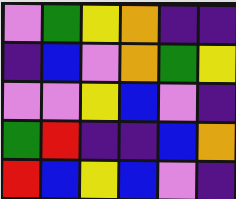[["violet", "green", "yellow", "orange", "indigo", "indigo"], ["indigo", "blue", "violet", "orange", "green", "yellow"], ["violet", "violet", "yellow", "blue", "violet", "indigo"], ["green", "red", "indigo", "indigo", "blue", "orange"], ["red", "blue", "yellow", "blue", "violet", "indigo"]]